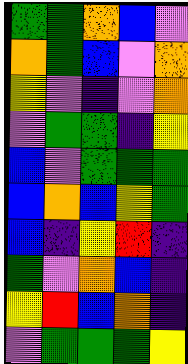[["green", "green", "orange", "blue", "violet"], ["orange", "green", "blue", "violet", "orange"], ["yellow", "violet", "indigo", "violet", "orange"], ["violet", "green", "green", "indigo", "yellow"], ["blue", "violet", "green", "green", "green"], ["blue", "orange", "blue", "yellow", "green"], ["blue", "indigo", "yellow", "red", "indigo"], ["green", "violet", "orange", "blue", "indigo"], ["yellow", "red", "blue", "orange", "indigo"], ["violet", "green", "green", "green", "yellow"]]